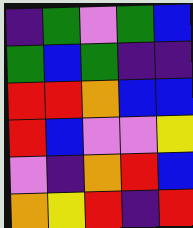[["indigo", "green", "violet", "green", "blue"], ["green", "blue", "green", "indigo", "indigo"], ["red", "red", "orange", "blue", "blue"], ["red", "blue", "violet", "violet", "yellow"], ["violet", "indigo", "orange", "red", "blue"], ["orange", "yellow", "red", "indigo", "red"]]